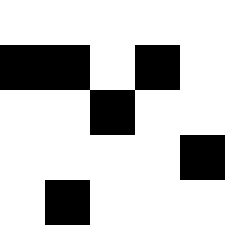[["white", "white", "white", "white", "white"], ["black", "black", "white", "black", "white"], ["white", "white", "black", "white", "white"], ["white", "white", "white", "white", "black"], ["white", "black", "white", "white", "white"]]